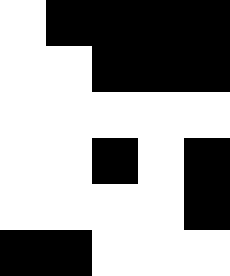[["white", "black", "black", "black", "black"], ["white", "white", "black", "black", "black"], ["white", "white", "white", "white", "white"], ["white", "white", "black", "white", "black"], ["white", "white", "white", "white", "black"], ["black", "black", "white", "white", "white"]]